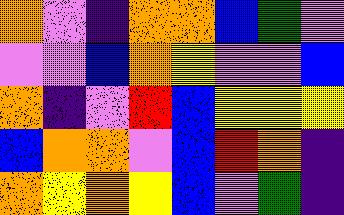[["orange", "violet", "indigo", "orange", "orange", "blue", "green", "violet"], ["violet", "violet", "blue", "orange", "yellow", "violet", "violet", "blue"], ["orange", "indigo", "violet", "red", "blue", "yellow", "yellow", "yellow"], ["blue", "orange", "orange", "violet", "blue", "red", "orange", "indigo"], ["orange", "yellow", "orange", "yellow", "blue", "violet", "green", "indigo"]]